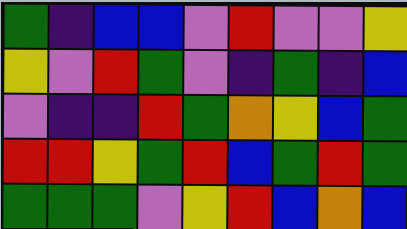[["green", "indigo", "blue", "blue", "violet", "red", "violet", "violet", "yellow"], ["yellow", "violet", "red", "green", "violet", "indigo", "green", "indigo", "blue"], ["violet", "indigo", "indigo", "red", "green", "orange", "yellow", "blue", "green"], ["red", "red", "yellow", "green", "red", "blue", "green", "red", "green"], ["green", "green", "green", "violet", "yellow", "red", "blue", "orange", "blue"]]